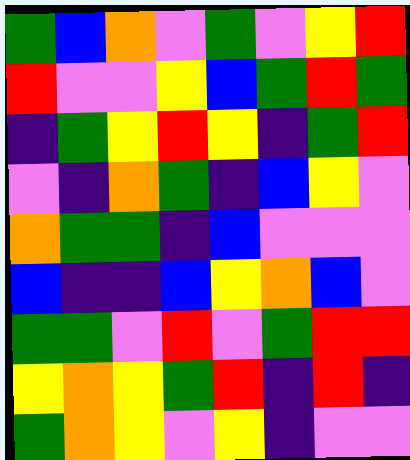[["green", "blue", "orange", "violet", "green", "violet", "yellow", "red"], ["red", "violet", "violet", "yellow", "blue", "green", "red", "green"], ["indigo", "green", "yellow", "red", "yellow", "indigo", "green", "red"], ["violet", "indigo", "orange", "green", "indigo", "blue", "yellow", "violet"], ["orange", "green", "green", "indigo", "blue", "violet", "violet", "violet"], ["blue", "indigo", "indigo", "blue", "yellow", "orange", "blue", "violet"], ["green", "green", "violet", "red", "violet", "green", "red", "red"], ["yellow", "orange", "yellow", "green", "red", "indigo", "red", "indigo"], ["green", "orange", "yellow", "violet", "yellow", "indigo", "violet", "violet"]]